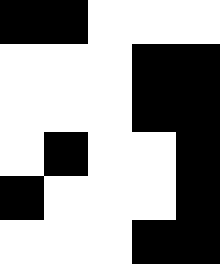[["black", "black", "white", "white", "white"], ["white", "white", "white", "black", "black"], ["white", "white", "white", "black", "black"], ["white", "black", "white", "white", "black"], ["black", "white", "white", "white", "black"], ["white", "white", "white", "black", "black"]]